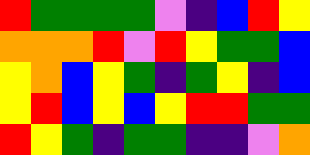[["red", "green", "green", "green", "green", "violet", "indigo", "blue", "red", "yellow"], ["orange", "orange", "orange", "red", "violet", "red", "yellow", "green", "green", "blue"], ["yellow", "orange", "blue", "yellow", "green", "indigo", "green", "yellow", "indigo", "blue"], ["yellow", "red", "blue", "yellow", "blue", "yellow", "red", "red", "green", "green"], ["red", "yellow", "green", "indigo", "green", "green", "indigo", "indigo", "violet", "orange"]]